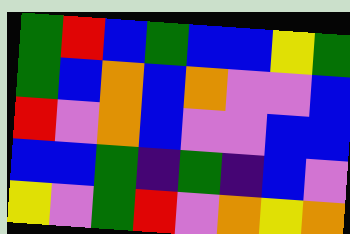[["green", "red", "blue", "green", "blue", "blue", "yellow", "green"], ["green", "blue", "orange", "blue", "orange", "violet", "violet", "blue"], ["red", "violet", "orange", "blue", "violet", "violet", "blue", "blue"], ["blue", "blue", "green", "indigo", "green", "indigo", "blue", "violet"], ["yellow", "violet", "green", "red", "violet", "orange", "yellow", "orange"]]